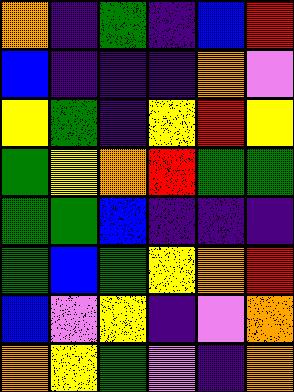[["orange", "indigo", "green", "indigo", "blue", "red"], ["blue", "indigo", "indigo", "indigo", "orange", "violet"], ["yellow", "green", "indigo", "yellow", "red", "yellow"], ["green", "yellow", "orange", "red", "green", "green"], ["green", "green", "blue", "indigo", "indigo", "indigo"], ["green", "blue", "green", "yellow", "orange", "red"], ["blue", "violet", "yellow", "indigo", "violet", "orange"], ["orange", "yellow", "green", "violet", "indigo", "orange"]]